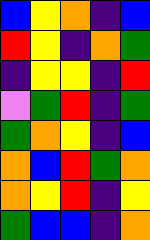[["blue", "yellow", "orange", "indigo", "blue"], ["red", "yellow", "indigo", "orange", "green"], ["indigo", "yellow", "yellow", "indigo", "red"], ["violet", "green", "red", "indigo", "green"], ["green", "orange", "yellow", "indigo", "blue"], ["orange", "blue", "red", "green", "orange"], ["orange", "yellow", "red", "indigo", "yellow"], ["green", "blue", "blue", "indigo", "orange"]]